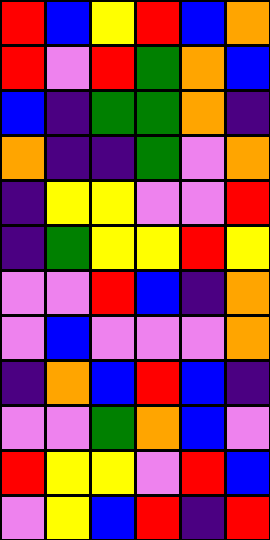[["red", "blue", "yellow", "red", "blue", "orange"], ["red", "violet", "red", "green", "orange", "blue"], ["blue", "indigo", "green", "green", "orange", "indigo"], ["orange", "indigo", "indigo", "green", "violet", "orange"], ["indigo", "yellow", "yellow", "violet", "violet", "red"], ["indigo", "green", "yellow", "yellow", "red", "yellow"], ["violet", "violet", "red", "blue", "indigo", "orange"], ["violet", "blue", "violet", "violet", "violet", "orange"], ["indigo", "orange", "blue", "red", "blue", "indigo"], ["violet", "violet", "green", "orange", "blue", "violet"], ["red", "yellow", "yellow", "violet", "red", "blue"], ["violet", "yellow", "blue", "red", "indigo", "red"]]